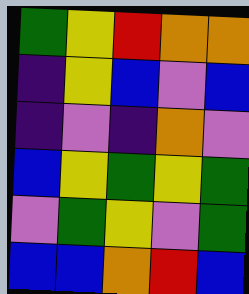[["green", "yellow", "red", "orange", "orange"], ["indigo", "yellow", "blue", "violet", "blue"], ["indigo", "violet", "indigo", "orange", "violet"], ["blue", "yellow", "green", "yellow", "green"], ["violet", "green", "yellow", "violet", "green"], ["blue", "blue", "orange", "red", "blue"]]